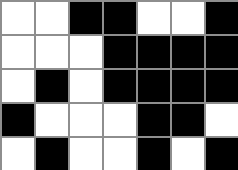[["white", "white", "black", "black", "white", "white", "black"], ["white", "white", "white", "black", "black", "black", "black"], ["white", "black", "white", "black", "black", "black", "black"], ["black", "white", "white", "white", "black", "black", "white"], ["white", "black", "white", "white", "black", "white", "black"]]